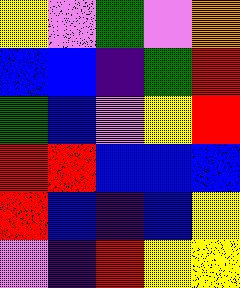[["yellow", "violet", "green", "violet", "orange"], ["blue", "blue", "indigo", "green", "red"], ["green", "blue", "violet", "yellow", "red"], ["red", "red", "blue", "blue", "blue"], ["red", "blue", "indigo", "blue", "yellow"], ["violet", "indigo", "red", "yellow", "yellow"]]